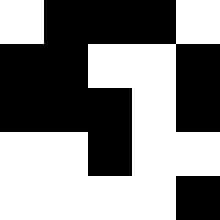[["white", "black", "black", "black", "white"], ["black", "black", "white", "white", "black"], ["black", "black", "black", "white", "black"], ["white", "white", "black", "white", "white"], ["white", "white", "white", "white", "black"]]